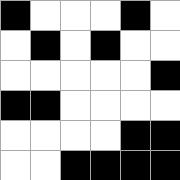[["black", "white", "white", "white", "black", "white"], ["white", "black", "white", "black", "white", "white"], ["white", "white", "white", "white", "white", "black"], ["black", "black", "white", "white", "white", "white"], ["white", "white", "white", "white", "black", "black"], ["white", "white", "black", "black", "black", "black"]]